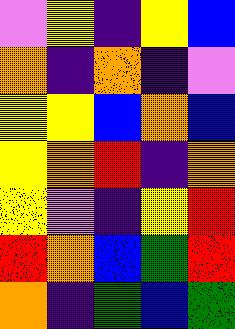[["violet", "yellow", "indigo", "yellow", "blue"], ["orange", "indigo", "orange", "indigo", "violet"], ["yellow", "yellow", "blue", "orange", "blue"], ["yellow", "orange", "red", "indigo", "orange"], ["yellow", "violet", "indigo", "yellow", "red"], ["red", "orange", "blue", "green", "red"], ["orange", "indigo", "green", "blue", "green"]]